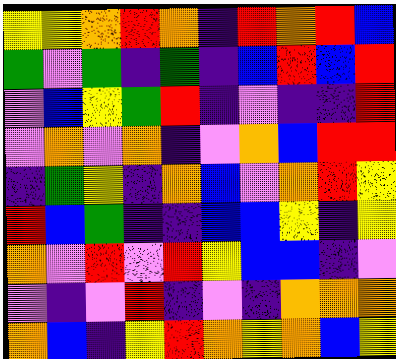[["yellow", "yellow", "orange", "red", "orange", "indigo", "red", "orange", "red", "blue"], ["green", "violet", "green", "indigo", "green", "indigo", "blue", "red", "blue", "red"], ["violet", "blue", "yellow", "green", "red", "indigo", "violet", "indigo", "indigo", "red"], ["violet", "orange", "violet", "orange", "indigo", "violet", "orange", "blue", "red", "red"], ["indigo", "green", "yellow", "indigo", "orange", "blue", "violet", "orange", "red", "yellow"], ["red", "blue", "green", "indigo", "indigo", "blue", "blue", "yellow", "indigo", "yellow"], ["orange", "violet", "red", "violet", "red", "yellow", "blue", "blue", "indigo", "violet"], ["violet", "indigo", "violet", "red", "indigo", "violet", "indigo", "orange", "orange", "orange"], ["orange", "blue", "indigo", "yellow", "red", "orange", "yellow", "orange", "blue", "yellow"]]